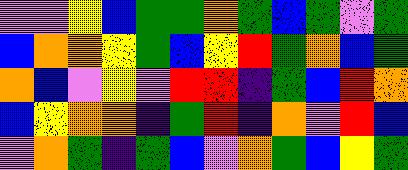[["violet", "violet", "yellow", "blue", "green", "green", "orange", "green", "blue", "green", "violet", "green"], ["blue", "orange", "orange", "yellow", "green", "blue", "yellow", "red", "green", "orange", "blue", "green"], ["orange", "blue", "violet", "yellow", "violet", "red", "red", "indigo", "green", "blue", "red", "orange"], ["blue", "yellow", "orange", "orange", "indigo", "green", "red", "indigo", "orange", "violet", "red", "blue"], ["violet", "orange", "green", "indigo", "green", "blue", "violet", "orange", "green", "blue", "yellow", "green"]]